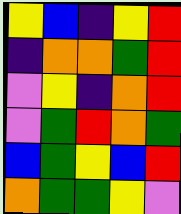[["yellow", "blue", "indigo", "yellow", "red"], ["indigo", "orange", "orange", "green", "red"], ["violet", "yellow", "indigo", "orange", "red"], ["violet", "green", "red", "orange", "green"], ["blue", "green", "yellow", "blue", "red"], ["orange", "green", "green", "yellow", "violet"]]